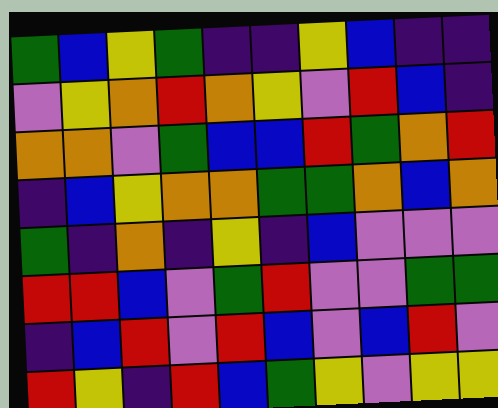[["green", "blue", "yellow", "green", "indigo", "indigo", "yellow", "blue", "indigo", "indigo"], ["violet", "yellow", "orange", "red", "orange", "yellow", "violet", "red", "blue", "indigo"], ["orange", "orange", "violet", "green", "blue", "blue", "red", "green", "orange", "red"], ["indigo", "blue", "yellow", "orange", "orange", "green", "green", "orange", "blue", "orange"], ["green", "indigo", "orange", "indigo", "yellow", "indigo", "blue", "violet", "violet", "violet"], ["red", "red", "blue", "violet", "green", "red", "violet", "violet", "green", "green"], ["indigo", "blue", "red", "violet", "red", "blue", "violet", "blue", "red", "violet"], ["red", "yellow", "indigo", "red", "blue", "green", "yellow", "violet", "yellow", "yellow"]]